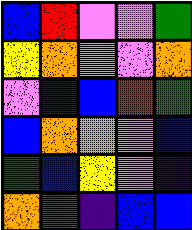[["blue", "red", "violet", "violet", "green"], ["yellow", "orange", "orange", "violet", "orange"], ["violet", "indigo", "blue", "red", "green"], ["blue", "orange", "orange", "violet", "blue"], ["green", "blue", "yellow", "violet", "indigo"], ["orange", "green", "indigo", "blue", "blue"]]